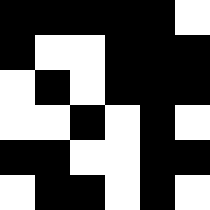[["black", "black", "black", "black", "black", "white"], ["black", "white", "white", "black", "black", "black"], ["white", "black", "white", "black", "black", "black"], ["white", "white", "black", "white", "black", "white"], ["black", "black", "white", "white", "black", "black"], ["white", "black", "black", "white", "black", "white"]]